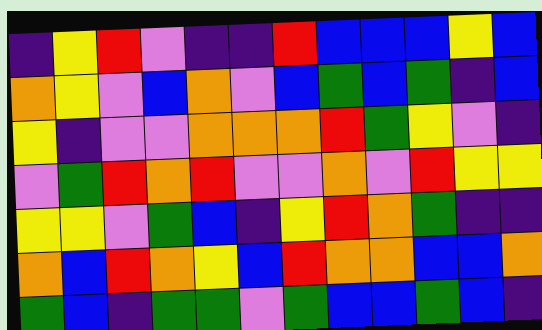[["indigo", "yellow", "red", "violet", "indigo", "indigo", "red", "blue", "blue", "blue", "yellow", "blue"], ["orange", "yellow", "violet", "blue", "orange", "violet", "blue", "green", "blue", "green", "indigo", "blue"], ["yellow", "indigo", "violet", "violet", "orange", "orange", "orange", "red", "green", "yellow", "violet", "indigo"], ["violet", "green", "red", "orange", "red", "violet", "violet", "orange", "violet", "red", "yellow", "yellow"], ["yellow", "yellow", "violet", "green", "blue", "indigo", "yellow", "red", "orange", "green", "indigo", "indigo"], ["orange", "blue", "red", "orange", "yellow", "blue", "red", "orange", "orange", "blue", "blue", "orange"], ["green", "blue", "indigo", "green", "green", "violet", "green", "blue", "blue", "green", "blue", "indigo"]]